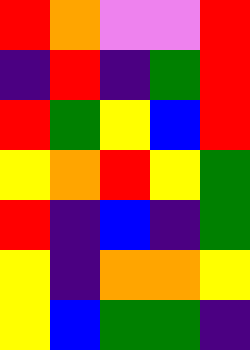[["red", "orange", "violet", "violet", "red"], ["indigo", "red", "indigo", "green", "red"], ["red", "green", "yellow", "blue", "red"], ["yellow", "orange", "red", "yellow", "green"], ["red", "indigo", "blue", "indigo", "green"], ["yellow", "indigo", "orange", "orange", "yellow"], ["yellow", "blue", "green", "green", "indigo"]]